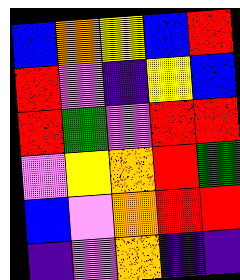[["blue", "orange", "yellow", "blue", "red"], ["red", "violet", "indigo", "yellow", "blue"], ["red", "green", "violet", "red", "red"], ["violet", "yellow", "orange", "red", "green"], ["blue", "violet", "orange", "red", "red"], ["indigo", "violet", "orange", "indigo", "indigo"]]